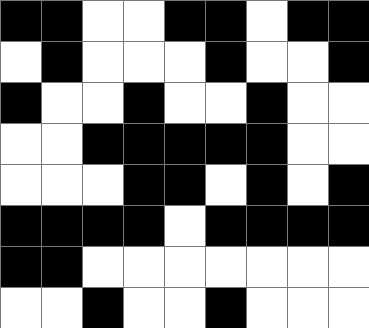[["black", "black", "white", "white", "black", "black", "white", "black", "black"], ["white", "black", "white", "white", "white", "black", "white", "white", "black"], ["black", "white", "white", "black", "white", "white", "black", "white", "white"], ["white", "white", "black", "black", "black", "black", "black", "white", "white"], ["white", "white", "white", "black", "black", "white", "black", "white", "black"], ["black", "black", "black", "black", "white", "black", "black", "black", "black"], ["black", "black", "white", "white", "white", "white", "white", "white", "white"], ["white", "white", "black", "white", "white", "black", "white", "white", "white"]]